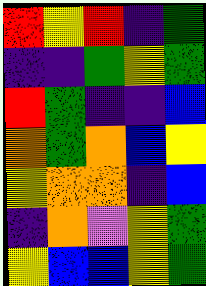[["red", "yellow", "red", "indigo", "green"], ["indigo", "indigo", "green", "yellow", "green"], ["red", "green", "indigo", "indigo", "blue"], ["orange", "green", "orange", "blue", "yellow"], ["yellow", "orange", "orange", "indigo", "blue"], ["indigo", "orange", "violet", "yellow", "green"], ["yellow", "blue", "blue", "yellow", "green"]]